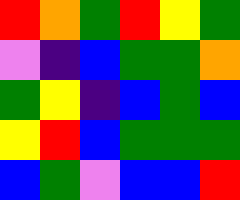[["red", "orange", "green", "red", "yellow", "green"], ["violet", "indigo", "blue", "green", "green", "orange"], ["green", "yellow", "indigo", "blue", "green", "blue"], ["yellow", "red", "blue", "green", "green", "green"], ["blue", "green", "violet", "blue", "blue", "red"]]